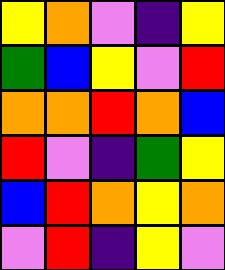[["yellow", "orange", "violet", "indigo", "yellow"], ["green", "blue", "yellow", "violet", "red"], ["orange", "orange", "red", "orange", "blue"], ["red", "violet", "indigo", "green", "yellow"], ["blue", "red", "orange", "yellow", "orange"], ["violet", "red", "indigo", "yellow", "violet"]]